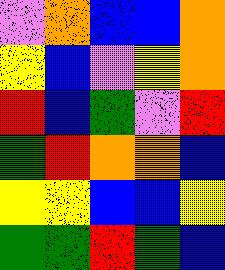[["violet", "orange", "blue", "blue", "orange"], ["yellow", "blue", "violet", "yellow", "orange"], ["red", "blue", "green", "violet", "red"], ["green", "red", "orange", "orange", "blue"], ["yellow", "yellow", "blue", "blue", "yellow"], ["green", "green", "red", "green", "blue"]]